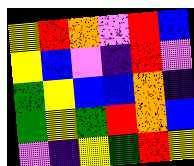[["yellow", "red", "orange", "violet", "red", "blue"], ["yellow", "blue", "violet", "indigo", "red", "violet"], ["green", "yellow", "blue", "blue", "orange", "indigo"], ["green", "yellow", "green", "red", "orange", "blue"], ["violet", "indigo", "yellow", "green", "red", "yellow"]]